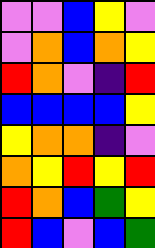[["violet", "violet", "blue", "yellow", "violet"], ["violet", "orange", "blue", "orange", "yellow"], ["red", "orange", "violet", "indigo", "red"], ["blue", "blue", "blue", "blue", "yellow"], ["yellow", "orange", "orange", "indigo", "violet"], ["orange", "yellow", "red", "yellow", "red"], ["red", "orange", "blue", "green", "yellow"], ["red", "blue", "violet", "blue", "green"]]